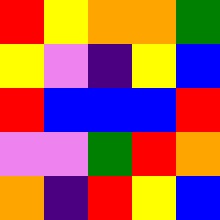[["red", "yellow", "orange", "orange", "green"], ["yellow", "violet", "indigo", "yellow", "blue"], ["red", "blue", "blue", "blue", "red"], ["violet", "violet", "green", "red", "orange"], ["orange", "indigo", "red", "yellow", "blue"]]